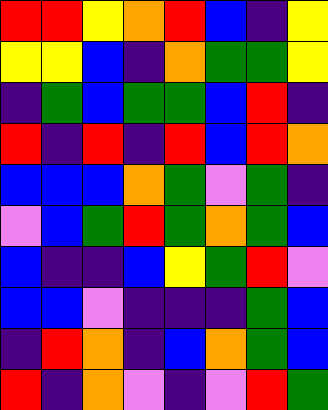[["red", "red", "yellow", "orange", "red", "blue", "indigo", "yellow"], ["yellow", "yellow", "blue", "indigo", "orange", "green", "green", "yellow"], ["indigo", "green", "blue", "green", "green", "blue", "red", "indigo"], ["red", "indigo", "red", "indigo", "red", "blue", "red", "orange"], ["blue", "blue", "blue", "orange", "green", "violet", "green", "indigo"], ["violet", "blue", "green", "red", "green", "orange", "green", "blue"], ["blue", "indigo", "indigo", "blue", "yellow", "green", "red", "violet"], ["blue", "blue", "violet", "indigo", "indigo", "indigo", "green", "blue"], ["indigo", "red", "orange", "indigo", "blue", "orange", "green", "blue"], ["red", "indigo", "orange", "violet", "indigo", "violet", "red", "green"]]